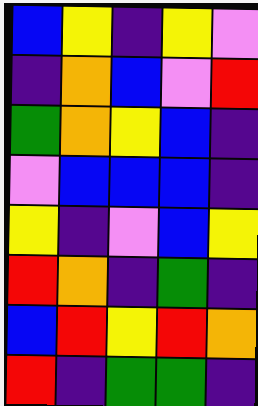[["blue", "yellow", "indigo", "yellow", "violet"], ["indigo", "orange", "blue", "violet", "red"], ["green", "orange", "yellow", "blue", "indigo"], ["violet", "blue", "blue", "blue", "indigo"], ["yellow", "indigo", "violet", "blue", "yellow"], ["red", "orange", "indigo", "green", "indigo"], ["blue", "red", "yellow", "red", "orange"], ["red", "indigo", "green", "green", "indigo"]]